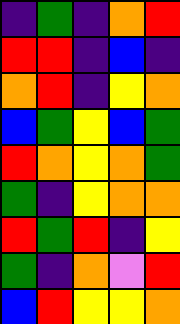[["indigo", "green", "indigo", "orange", "red"], ["red", "red", "indigo", "blue", "indigo"], ["orange", "red", "indigo", "yellow", "orange"], ["blue", "green", "yellow", "blue", "green"], ["red", "orange", "yellow", "orange", "green"], ["green", "indigo", "yellow", "orange", "orange"], ["red", "green", "red", "indigo", "yellow"], ["green", "indigo", "orange", "violet", "red"], ["blue", "red", "yellow", "yellow", "orange"]]